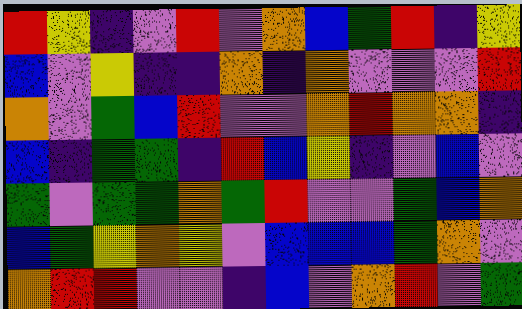[["red", "yellow", "indigo", "violet", "red", "violet", "orange", "blue", "green", "red", "indigo", "yellow"], ["blue", "violet", "yellow", "indigo", "indigo", "orange", "indigo", "orange", "violet", "violet", "violet", "red"], ["orange", "violet", "green", "blue", "red", "violet", "violet", "orange", "red", "orange", "orange", "indigo"], ["blue", "indigo", "green", "green", "indigo", "red", "blue", "yellow", "indigo", "violet", "blue", "violet"], ["green", "violet", "green", "green", "orange", "green", "red", "violet", "violet", "green", "blue", "orange"], ["blue", "green", "yellow", "orange", "yellow", "violet", "blue", "blue", "blue", "green", "orange", "violet"], ["orange", "red", "red", "violet", "violet", "indigo", "blue", "violet", "orange", "red", "violet", "green"]]